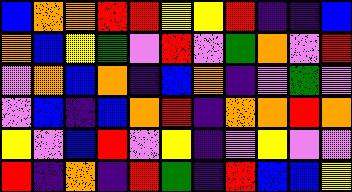[["blue", "orange", "orange", "red", "red", "yellow", "yellow", "red", "indigo", "indigo", "blue"], ["orange", "blue", "yellow", "green", "violet", "red", "violet", "green", "orange", "violet", "red"], ["violet", "orange", "blue", "orange", "indigo", "blue", "orange", "indigo", "violet", "green", "violet"], ["violet", "blue", "indigo", "blue", "orange", "red", "indigo", "orange", "orange", "red", "orange"], ["yellow", "violet", "blue", "red", "violet", "yellow", "indigo", "violet", "yellow", "violet", "violet"], ["red", "indigo", "orange", "indigo", "red", "green", "indigo", "red", "blue", "blue", "yellow"]]